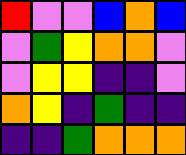[["red", "violet", "violet", "blue", "orange", "blue"], ["violet", "green", "yellow", "orange", "orange", "violet"], ["violet", "yellow", "yellow", "indigo", "indigo", "violet"], ["orange", "yellow", "indigo", "green", "indigo", "indigo"], ["indigo", "indigo", "green", "orange", "orange", "orange"]]